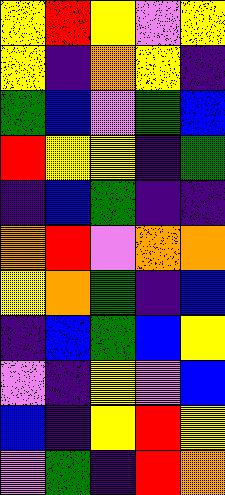[["yellow", "red", "yellow", "violet", "yellow"], ["yellow", "indigo", "orange", "yellow", "indigo"], ["green", "blue", "violet", "green", "blue"], ["red", "yellow", "yellow", "indigo", "green"], ["indigo", "blue", "green", "indigo", "indigo"], ["orange", "red", "violet", "orange", "orange"], ["yellow", "orange", "green", "indigo", "blue"], ["indigo", "blue", "green", "blue", "yellow"], ["violet", "indigo", "yellow", "violet", "blue"], ["blue", "indigo", "yellow", "red", "yellow"], ["violet", "green", "indigo", "red", "orange"]]